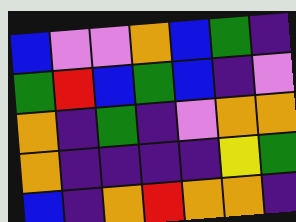[["blue", "violet", "violet", "orange", "blue", "green", "indigo"], ["green", "red", "blue", "green", "blue", "indigo", "violet"], ["orange", "indigo", "green", "indigo", "violet", "orange", "orange"], ["orange", "indigo", "indigo", "indigo", "indigo", "yellow", "green"], ["blue", "indigo", "orange", "red", "orange", "orange", "indigo"]]